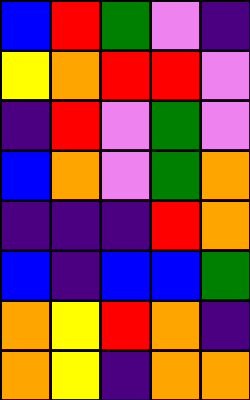[["blue", "red", "green", "violet", "indigo"], ["yellow", "orange", "red", "red", "violet"], ["indigo", "red", "violet", "green", "violet"], ["blue", "orange", "violet", "green", "orange"], ["indigo", "indigo", "indigo", "red", "orange"], ["blue", "indigo", "blue", "blue", "green"], ["orange", "yellow", "red", "orange", "indigo"], ["orange", "yellow", "indigo", "orange", "orange"]]